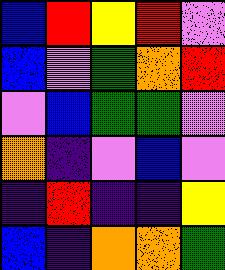[["blue", "red", "yellow", "red", "violet"], ["blue", "violet", "green", "orange", "red"], ["violet", "blue", "green", "green", "violet"], ["orange", "indigo", "violet", "blue", "violet"], ["indigo", "red", "indigo", "indigo", "yellow"], ["blue", "indigo", "orange", "orange", "green"]]